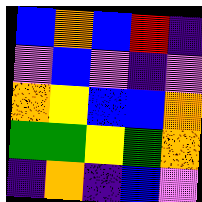[["blue", "orange", "blue", "red", "indigo"], ["violet", "blue", "violet", "indigo", "violet"], ["orange", "yellow", "blue", "blue", "orange"], ["green", "green", "yellow", "green", "orange"], ["indigo", "orange", "indigo", "blue", "violet"]]